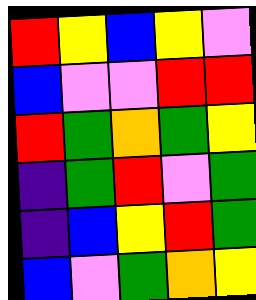[["red", "yellow", "blue", "yellow", "violet"], ["blue", "violet", "violet", "red", "red"], ["red", "green", "orange", "green", "yellow"], ["indigo", "green", "red", "violet", "green"], ["indigo", "blue", "yellow", "red", "green"], ["blue", "violet", "green", "orange", "yellow"]]